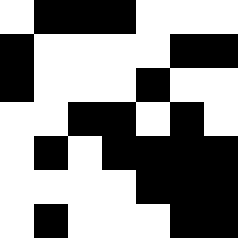[["white", "black", "black", "black", "white", "white", "white"], ["black", "white", "white", "white", "white", "black", "black"], ["black", "white", "white", "white", "black", "white", "white"], ["white", "white", "black", "black", "white", "black", "white"], ["white", "black", "white", "black", "black", "black", "black"], ["white", "white", "white", "white", "black", "black", "black"], ["white", "black", "white", "white", "white", "black", "black"]]